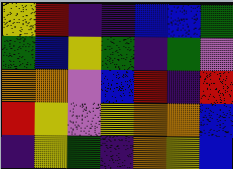[["yellow", "red", "indigo", "indigo", "blue", "blue", "green"], ["green", "blue", "yellow", "green", "indigo", "green", "violet"], ["orange", "orange", "violet", "blue", "red", "indigo", "red"], ["red", "yellow", "violet", "yellow", "orange", "orange", "blue"], ["indigo", "yellow", "green", "indigo", "orange", "yellow", "blue"]]